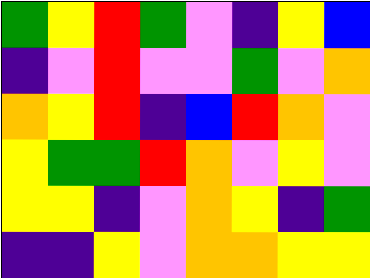[["green", "yellow", "red", "green", "violet", "indigo", "yellow", "blue"], ["indigo", "violet", "red", "violet", "violet", "green", "violet", "orange"], ["orange", "yellow", "red", "indigo", "blue", "red", "orange", "violet"], ["yellow", "green", "green", "red", "orange", "violet", "yellow", "violet"], ["yellow", "yellow", "indigo", "violet", "orange", "yellow", "indigo", "green"], ["indigo", "indigo", "yellow", "violet", "orange", "orange", "yellow", "yellow"]]